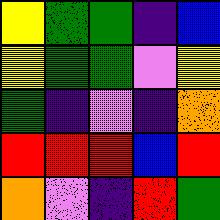[["yellow", "green", "green", "indigo", "blue"], ["yellow", "green", "green", "violet", "yellow"], ["green", "indigo", "violet", "indigo", "orange"], ["red", "red", "red", "blue", "red"], ["orange", "violet", "indigo", "red", "green"]]